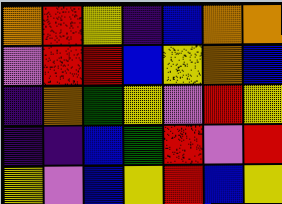[["orange", "red", "yellow", "indigo", "blue", "orange", "orange"], ["violet", "red", "red", "blue", "yellow", "orange", "blue"], ["indigo", "orange", "green", "yellow", "violet", "red", "yellow"], ["indigo", "indigo", "blue", "green", "red", "violet", "red"], ["yellow", "violet", "blue", "yellow", "red", "blue", "yellow"]]